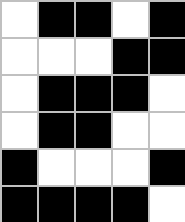[["white", "black", "black", "white", "black"], ["white", "white", "white", "black", "black"], ["white", "black", "black", "black", "white"], ["white", "black", "black", "white", "white"], ["black", "white", "white", "white", "black"], ["black", "black", "black", "black", "white"]]